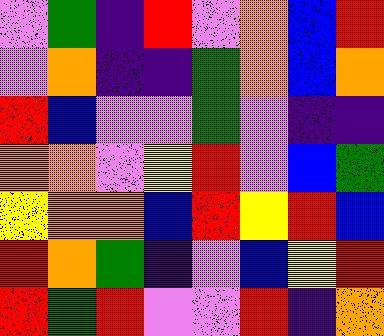[["violet", "green", "indigo", "red", "violet", "orange", "blue", "red"], ["violet", "orange", "indigo", "indigo", "green", "orange", "blue", "orange"], ["red", "blue", "violet", "violet", "green", "violet", "indigo", "indigo"], ["orange", "orange", "violet", "yellow", "red", "violet", "blue", "green"], ["yellow", "orange", "orange", "blue", "red", "yellow", "red", "blue"], ["red", "orange", "green", "indigo", "violet", "blue", "yellow", "red"], ["red", "green", "red", "violet", "violet", "red", "indigo", "orange"]]